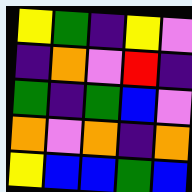[["yellow", "green", "indigo", "yellow", "violet"], ["indigo", "orange", "violet", "red", "indigo"], ["green", "indigo", "green", "blue", "violet"], ["orange", "violet", "orange", "indigo", "orange"], ["yellow", "blue", "blue", "green", "blue"]]